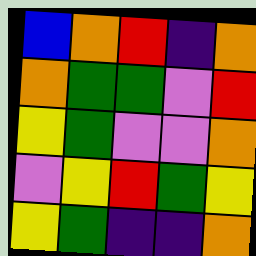[["blue", "orange", "red", "indigo", "orange"], ["orange", "green", "green", "violet", "red"], ["yellow", "green", "violet", "violet", "orange"], ["violet", "yellow", "red", "green", "yellow"], ["yellow", "green", "indigo", "indigo", "orange"]]